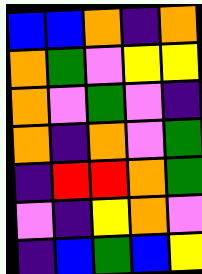[["blue", "blue", "orange", "indigo", "orange"], ["orange", "green", "violet", "yellow", "yellow"], ["orange", "violet", "green", "violet", "indigo"], ["orange", "indigo", "orange", "violet", "green"], ["indigo", "red", "red", "orange", "green"], ["violet", "indigo", "yellow", "orange", "violet"], ["indigo", "blue", "green", "blue", "yellow"]]